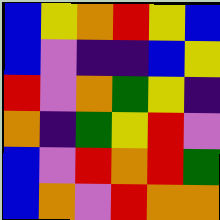[["blue", "yellow", "orange", "red", "yellow", "blue"], ["blue", "violet", "indigo", "indigo", "blue", "yellow"], ["red", "violet", "orange", "green", "yellow", "indigo"], ["orange", "indigo", "green", "yellow", "red", "violet"], ["blue", "violet", "red", "orange", "red", "green"], ["blue", "orange", "violet", "red", "orange", "orange"]]